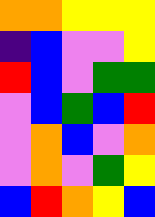[["orange", "orange", "yellow", "yellow", "yellow"], ["indigo", "blue", "violet", "violet", "yellow"], ["red", "blue", "violet", "green", "green"], ["violet", "blue", "green", "blue", "red"], ["violet", "orange", "blue", "violet", "orange"], ["violet", "orange", "violet", "green", "yellow"], ["blue", "red", "orange", "yellow", "blue"]]